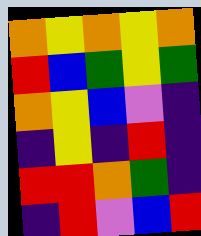[["orange", "yellow", "orange", "yellow", "orange"], ["red", "blue", "green", "yellow", "green"], ["orange", "yellow", "blue", "violet", "indigo"], ["indigo", "yellow", "indigo", "red", "indigo"], ["red", "red", "orange", "green", "indigo"], ["indigo", "red", "violet", "blue", "red"]]